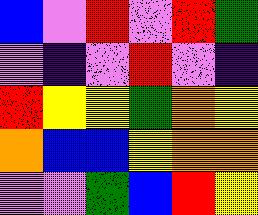[["blue", "violet", "red", "violet", "red", "green"], ["violet", "indigo", "violet", "red", "violet", "indigo"], ["red", "yellow", "yellow", "green", "orange", "yellow"], ["orange", "blue", "blue", "yellow", "orange", "orange"], ["violet", "violet", "green", "blue", "red", "yellow"]]